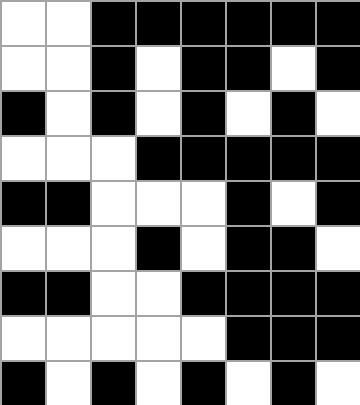[["white", "white", "black", "black", "black", "black", "black", "black"], ["white", "white", "black", "white", "black", "black", "white", "black"], ["black", "white", "black", "white", "black", "white", "black", "white"], ["white", "white", "white", "black", "black", "black", "black", "black"], ["black", "black", "white", "white", "white", "black", "white", "black"], ["white", "white", "white", "black", "white", "black", "black", "white"], ["black", "black", "white", "white", "black", "black", "black", "black"], ["white", "white", "white", "white", "white", "black", "black", "black"], ["black", "white", "black", "white", "black", "white", "black", "white"]]